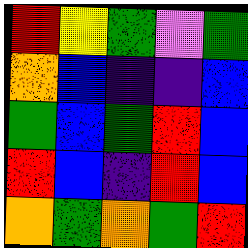[["red", "yellow", "green", "violet", "green"], ["orange", "blue", "indigo", "indigo", "blue"], ["green", "blue", "green", "red", "blue"], ["red", "blue", "indigo", "red", "blue"], ["orange", "green", "orange", "green", "red"]]